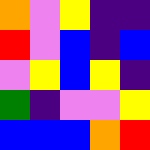[["orange", "violet", "yellow", "indigo", "indigo"], ["red", "violet", "blue", "indigo", "blue"], ["violet", "yellow", "blue", "yellow", "indigo"], ["green", "indigo", "violet", "violet", "yellow"], ["blue", "blue", "blue", "orange", "red"]]